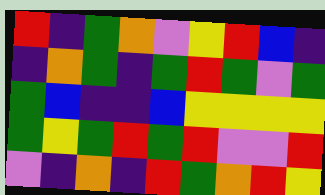[["red", "indigo", "green", "orange", "violet", "yellow", "red", "blue", "indigo"], ["indigo", "orange", "green", "indigo", "green", "red", "green", "violet", "green"], ["green", "blue", "indigo", "indigo", "blue", "yellow", "yellow", "yellow", "yellow"], ["green", "yellow", "green", "red", "green", "red", "violet", "violet", "red"], ["violet", "indigo", "orange", "indigo", "red", "green", "orange", "red", "yellow"]]